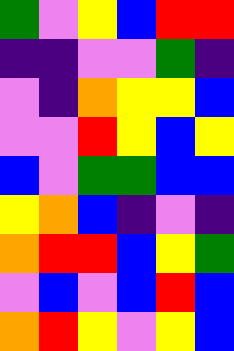[["green", "violet", "yellow", "blue", "red", "red"], ["indigo", "indigo", "violet", "violet", "green", "indigo"], ["violet", "indigo", "orange", "yellow", "yellow", "blue"], ["violet", "violet", "red", "yellow", "blue", "yellow"], ["blue", "violet", "green", "green", "blue", "blue"], ["yellow", "orange", "blue", "indigo", "violet", "indigo"], ["orange", "red", "red", "blue", "yellow", "green"], ["violet", "blue", "violet", "blue", "red", "blue"], ["orange", "red", "yellow", "violet", "yellow", "blue"]]